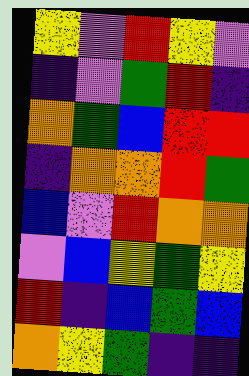[["yellow", "violet", "red", "yellow", "violet"], ["indigo", "violet", "green", "red", "indigo"], ["orange", "green", "blue", "red", "red"], ["indigo", "orange", "orange", "red", "green"], ["blue", "violet", "red", "orange", "orange"], ["violet", "blue", "yellow", "green", "yellow"], ["red", "indigo", "blue", "green", "blue"], ["orange", "yellow", "green", "indigo", "indigo"]]